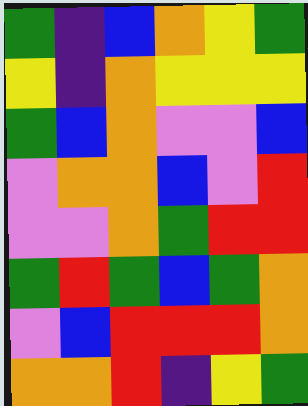[["green", "indigo", "blue", "orange", "yellow", "green"], ["yellow", "indigo", "orange", "yellow", "yellow", "yellow"], ["green", "blue", "orange", "violet", "violet", "blue"], ["violet", "orange", "orange", "blue", "violet", "red"], ["violet", "violet", "orange", "green", "red", "red"], ["green", "red", "green", "blue", "green", "orange"], ["violet", "blue", "red", "red", "red", "orange"], ["orange", "orange", "red", "indigo", "yellow", "green"]]